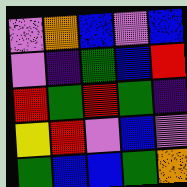[["violet", "orange", "blue", "violet", "blue"], ["violet", "indigo", "green", "blue", "red"], ["red", "green", "red", "green", "indigo"], ["yellow", "red", "violet", "blue", "violet"], ["green", "blue", "blue", "green", "orange"]]